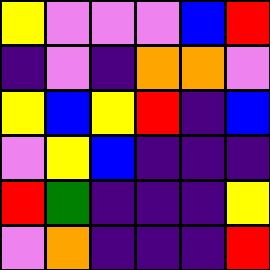[["yellow", "violet", "violet", "violet", "blue", "red"], ["indigo", "violet", "indigo", "orange", "orange", "violet"], ["yellow", "blue", "yellow", "red", "indigo", "blue"], ["violet", "yellow", "blue", "indigo", "indigo", "indigo"], ["red", "green", "indigo", "indigo", "indigo", "yellow"], ["violet", "orange", "indigo", "indigo", "indigo", "red"]]